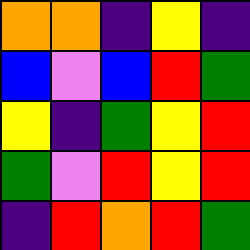[["orange", "orange", "indigo", "yellow", "indigo"], ["blue", "violet", "blue", "red", "green"], ["yellow", "indigo", "green", "yellow", "red"], ["green", "violet", "red", "yellow", "red"], ["indigo", "red", "orange", "red", "green"]]